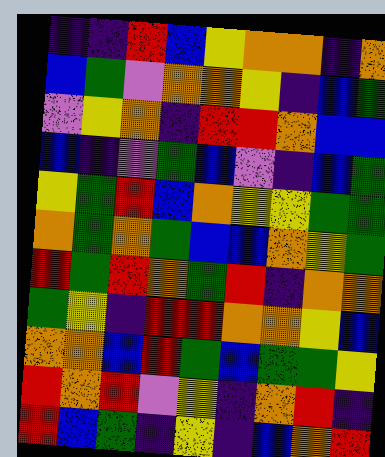[["indigo", "indigo", "red", "blue", "yellow", "orange", "orange", "indigo", "orange"], ["blue", "green", "violet", "orange", "orange", "yellow", "indigo", "blue", "green"], ["violet", "yellow", "orange", "indigo", "red", "red", "orange", "blue", "blue"], ["blue", "indigo", "violet", "green", "blue", "violet", "indigo", "blue", "green"], ["yellow", "green", "red", "blue", "orange", "yellow", "yellow", "green", "green"], ["orange", "green", "orange", "green", "blue", "blue", "orange", "yellow", "green"], ["red", "green", "red", "orange", "green", "red", "indigo", "orange", "orange"], ["green", "yellow", "indigo", "red", "red", "orange", "orange", "yellow", "blue"], ["orange", "orange", "blue", "red", "green", "blue", "green", "green", "yellow"], ["red", "orange", "red", "violet", "yellow", "indigo", "orange", "red", "indigo"], ["red", "blue", "green", "indigo", "yellow", "indigo", "blue", "orange", "red"]]